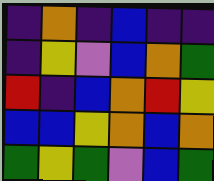[["indigo", "orange", "indigo", "blue", "indigo", "indigo"], ["indigo", "yellow", "violet", "blue", "orange", "green"], ["red", "indigo", "blue", "orange", "red", "yellow"], ["blue", "blue", "yellow", "orange", "blue", "orange"], ["green", "yellow", "green", "violet", "blue", "green"]]